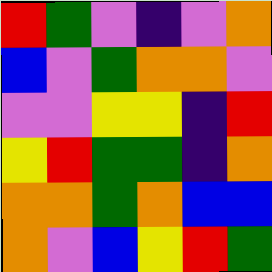[["red", "green", "violet", "indigo", "violet", "orange"], ["blue", "violet", "green", "orange", "orange", "violet"], ["violet", "violet", "yellow", "yellow", "indigo", "red"], ["yellow", "red", "green", "green", "indigo", "orange"], ["orange", "orange", "green", "orange", "blue", "blue"], ["orange", "violet", "blue", "yellow", "red", "green"]]